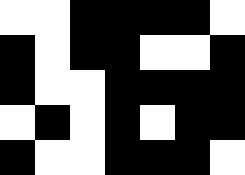[["white", "white", "black", "black", "black", "black", "white"], ["black", "white", "black", "black", "white", "white", "black"], ["black", "white", "white", "black", "black", "black", "black"], ["white", "black", "white", "black", "white", "black", "black"], ["black", "white", "white", "black", "black", "black", "white"]]